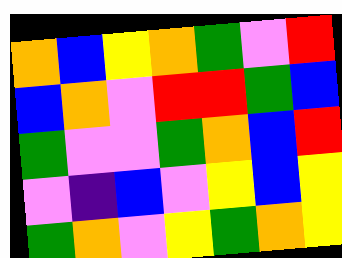[["orange", "blue", "yellow", "orange", "green", "violet", "red"], ["blue", "orange", "violet", "red", "red", "green", "blue"], ["green", "violet", "violet", "green", "orange", "blue", "red"], ["violet", "indigo", "blue", "violet", "yellow", "blue", "yellow"], ["green", "orange", "violet", "yellow", "green", "orange", "yellow"]]